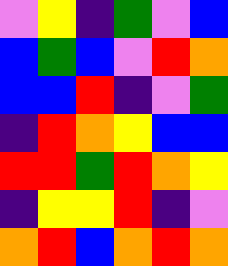[["violet", "yellow", "indigo", "green", "violet", "blue"], ["blue", "green", "blue", "violet", "red", "orange"], ["blue", "blue", "red", "indigo", "violet", "green"], ["indigo", "red", "orange", "yellow", "blue", "blue"], ["red", "red", "green", "red", "orange", "yellow"], ["indigo", "yellow", "yellow", "red", "indigo", "violet"], ["orange", "red", "blue", "orange", "red", "orange"]]